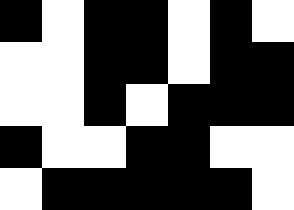[["black", "white", "black", "black", "white", "black", "white"], ["white", "white", "black", "black", "white", "black", "black"], ["white", "white", "black", "white", "black", "black", "black"], ["black", "white", "white", "black", "black", "white", "white"], ["white", "black", "black", "black", "black", "black", "white"]]